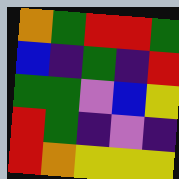[["orange", "green", "red", "red", "green"], ["blue", "indigo", "green", "indigo", "red"], ["green", "green", "violet", "blue", "yellow"], ["red", "green", "indigo", "violet", "indigo"], ["red", "orange", "yellow", "yellow", "yellow"]]